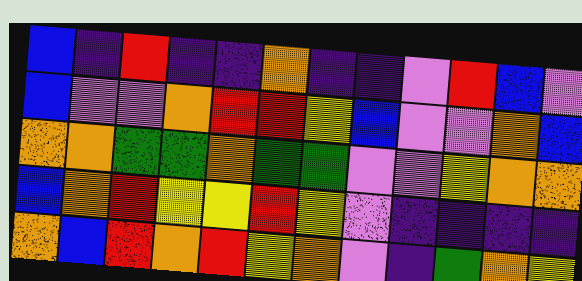[["blue", "indigo", "red", "indigo", "indigo", "orange", "indigo", "indigo", "violet", "red", "blue", "violet"], ["blue", "violet", "violet", "orange", "red", "red", "yellow", "blue", "violet", "violet", "orange", "blue"], ["orange", "orange", "green", "green", "orange", "green", "green", "violet", "violet", "yellow", "orange", "orange"], ["blue", "orange", "red", "yellow", "yellow", "red", "yellow", "violet", "indigo", "indigo", "indigo", "indigo"], ["orange", "blue", "red", "orange", "red", "yellow", "orange", "violet", "indigo", "green", "orange", "yellow"]]